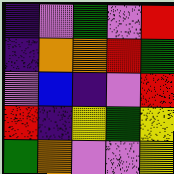[["indigo", "violet", "green", "violet", "red"], ["indigo", "orange", "orange", "red", "green"], ["violet", "blue", "indigo", "violet", "red"], ["red", "indigo", "yellow", "green", "yellow"], ["green", "orange", "violet", "violet", "yellow"]]